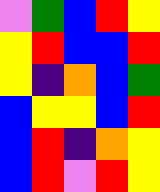[["violet", "green", "blue", "red", "yellow"], ["yellow", "red", "blue", "blue", "red"], ["yellow", "indigo", "orange", "blue", "green"], ["blue", "yellow", "yellow", "blue", "red"], ["blue", "red", "indigo", "orange", "yellow"], ["blue", "red", "violet", "red", "yellow"]]